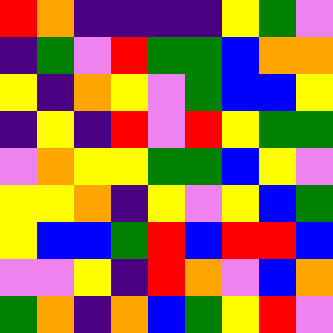[["red", "orange", "indigo", "indigo", "indigo", "indigo", "yellow", "green", "violet"], ["indigo", "green", "violet", "red", "green", "green", "blue", "orange", "orange"], ["yellow", "indigo", "orange", "yellow", "violet", "green", "blue", "blue", "yellow"], ["indigo", "yellow", "indigo", "red", "violet", "red", "yellow", "green", "green"], ["violet", "orange", "yellow", "yellow", "green", "green", "blue", "yellow", "violet"], ["yellow", "yellow", "orange", "indigo", "yellow", "violet", "yellow", "blue", "green"], ["yellow", "blue", "blue", "green", "red", "blue", "red", "red", "blue"], ["violet", "violet", "yellow", "indigo", "red", "orange", "violet", "blue", "orange"], ["green", "orange", "indigo", "orange", "blue", "green", "yellow", "red", "violet"]]